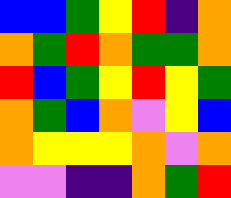[["blue", "blue", "green", "yellow", "red", "indigo", "orange"], ["orange", "green", "red", "orange", "green", "green", "orange"], ["red", "blue", "green", "yellow", "red", "yellow", "green"], ["orange", "green", "blue", "orange", "violet", "yellow", "blue"], ["orange", "yellow", "yellow", "yellow", "orange", "violet", "orange"], ["violet", "violet", "indigo", "indigo", "orange", "green", "red"]]